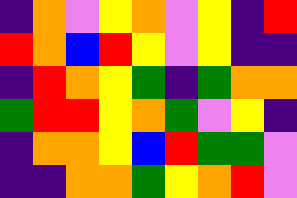[["indigo", "orange", "violet", "yellow", "orange", "violet", "yellow", "indigo", "red"], ["red", "orange", "blue", "red", "yellow", "violet", "yellow", "indigo", "indigo"], ["indigo", "red", "orange", "yellow", "green", "indigo", "green", "orange", "orange"], ["green", "red", "red", "yellow", "orange", "green", "violet", "yellow", "indigo"], ["indigo", "orange", "orange", "yellow", "blue", "red", "green", "green", "violet"], ["indigo", "indigo", "orange", "orange", "green", "yellow", "orange", "red", "violet"]]